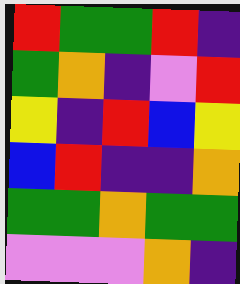[["red", "green", "green", "red", "indigo"], ["green", "orange", "indigo", "violet", "red"], ["yellow", "indigo", "red", "blue", "yellow"], ["blue", "red", "indigo", "indigo", "orange"], ["green", "green", "orange", "green", "green"], ["violet", "violet", "violet", "orange", "indigo"]]